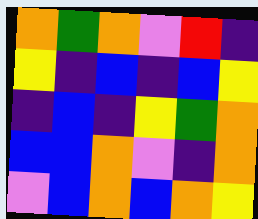[["orange", "green", "orange", "violet", "red", "indigo"], ["yellow", "indigo", "blue", "indigo", "blue", "yellow"], ["indigo", "blue", "indigo", "yellow", "green", "orange"], ["blue", "blue", "orange", "violet", "indigo", "orange"], ["violet", "blue", "orange", "blue", "orange", "yellow"]]